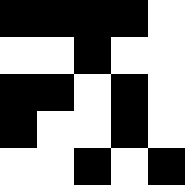[["black", "black", "black", "black", "white"], ["white", "white", "black", "white", "white"], ["black", "black", "white", "black", "white"], ["black", "white", "white", "black", "white"], ["white", "white", "black", "white", "black"]]